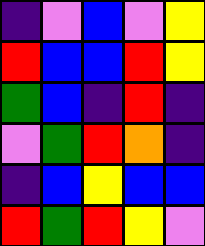[["indigo", "violet", "blue", "violet", "yellow"], ["red", "blue", "blue", "red", "yellow"], ["green", "blue", "indigo", "red", "indigo"], ["violet", "green", "red", "orange", "indigo"], ["indigo", "blue", "yellow", "blue", "blue"], ["red", "green", "red", "yellow", "violet"]]